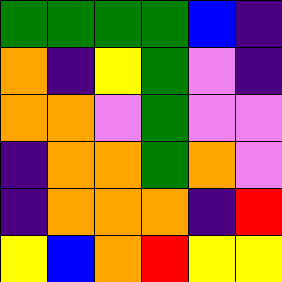[["green", "green", "green", "green", "blue", "indigo"], ["orange", "indigo", "yellow", "green", "violet", "indigo"], ["orange", "orange", "violet", "green", "violet", "violet"], ["indigo", "orange", "orange", "green", "orange", "violet"], ["indigo", "orange", "orange", "orange", "indigo", "red"], ["yellow", "blue", "orange", "red", "yellow", "yellow"]]